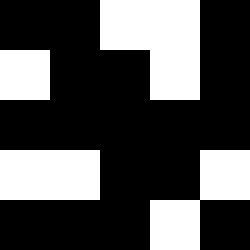[["black", "black", "white", "white", "black"], ["white", "black", "black", "white", "black"], ["black", "black", "black", "black", "black"], ["white", "white", "black", "black", "white"], ["black", "black", "black", "white", "black"]]